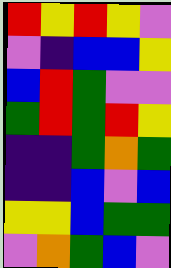[["red", "yellow", "red", "yellow", "violet"], ["violet", "indigo", "blue", "blue", "yellow"], ["blue", "red", "green", "violet", "violet"], ["green", "red", "green", "red", "yellow"], ["indigo", "indigo", "green", "orange", "green"], ["indigo", "indigo", "blue", "violet", "blue"], ["yellow", "yellow", "blue", "green", "green"], ["violet", "orange", "green", "blue", "violet"]]